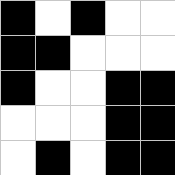[["black", "white", "black", "white", "white"], ["black", "black", "white", "white", "white"], ["black", "white", "white", "black", "black"], ["white", "white", "white", "black", "black"], ["white", "black", "white", "black", "black"]]